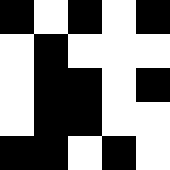[["black", "white", "black", "white", "black"], ["white", "black", "white", "white", "white"], ["white", "black", "black", "white", "black"], ["white", "black", "black", "white", "white"], ["black", "black", "white", "black", "white"]]